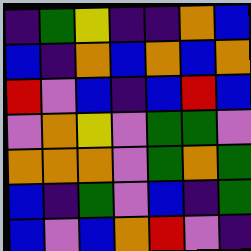[["indigo", "green", "yellow", "indigo", "indigo", "orange", "blue"], ["blue", "indigo", "orange", "blue", "orange", "blue", "orange"], ["red", "violet", "blue", "indigo", "blue", "red", "blue"], ["violet", "orange", "yellow", "violet", "green", "green", "violet"], ["orange", "orange", "orange", "violet", "green", "orange", "green"], ["blue", "indigo", "green", "violet", "blue", "indigo", "green"], ["blue", "violet", "blue", "orange", "red", "violet", "indigo"]]